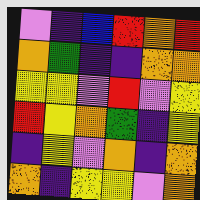[["violet", "indigo", "blue", "red", "orange", "red"], ["orange", "green", "indigo", "indigo", "orange", "orange"], ["yellow", "yellow", "violet", "red", "violet", "yellow"], ["red", "yellow", "orange", "green", "indigo", "yellow"], ["indigo", "yellow", "violet", "orange", "indigo", "orange"], ["orange", "indigo", "yellow", "yellow", "violet", "orange"]]